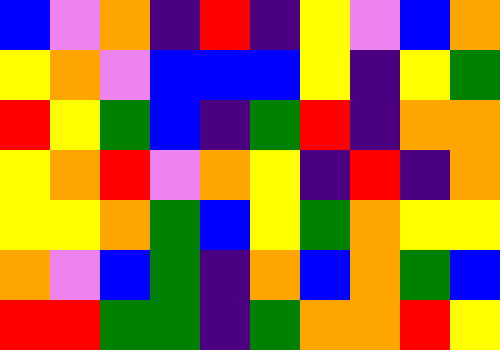[["blue", "violet", "orange", "indigo", "red", "indigo", "yellow", "violet", "blue", "orange"], ["yellow", "orange", "violet", "blue", "blue", "blue", "yellow", "indigo", "yellow", "green"], ["red", "yellow", "green", "blue", "indigo", "green", "red", "indigo", "orange", "orange"], ["yellow", "orange", "red", "violet", "orange", "yellow", "indigo", "red", "indigo", "orange"], ["yellow", "yellow", "orange", "green", "blue", "yellow", "green", "orange", "yellow", "yellow"], ["orange", "violet", "blue", "green", "indigo", "orange", "blue", "orange", "green", "blue"], ["red", "red", "green", "green", "indigo", "green", "orange", "orange", "red", "yellow"]]